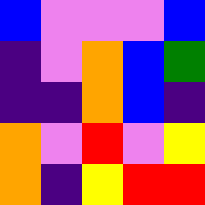[["blue", "violet", "violet", "violet", "blue"], ["indigo", "violet", "orange", "blue", "green"], ["indigo", "indigo", "orange", "blue", "indigo"], ["orange", "violet", "red", "violet", "yellow"], ["orange", "indigo", "yellow", "red", "red"]]